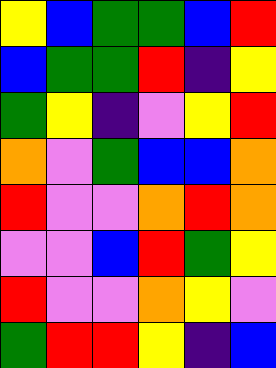[["yellow", "blue", "green", "green", "blue", "red"], ["blue", "green", "green", "red", "indigo", "yellow"], ["green", "yellow", "indigo", "violet", "yellow", "red"], ["orange", "violet", "green", "blue", "blue", "orange"], ["red", "violet", "violet", "orange", "red", "orange"], ["violet", "violet", "blue", "red", "green", "yellow"], ["red", "violet", "violet", "orange", "yellow", "violet"], ["green", "red", "red", "yellow", "indigo", "blue"]]